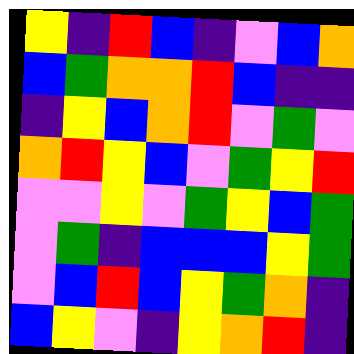[["yellow", "indigo", "red", "blue", "indigo", "violet", "blue", "orange"], ["blue", "green", "orange", "orange", "red", "blue", "indigo", "indigo"], ["indigo", "yellow", "blue", "orange", "red", "violet", "green", "violet"], ["orange", "red", "yellow", "blue", "violet", "green", "yellow", "red"], ["violet", "violet", "yellow", "violet", "green", "yellow", "blue", "green"], ["violet", "green", "indigo", "blue", "blue", "blue", "yellow", "green"], ["violet", "blue", "red", "blue", "yellow", "green", "orange", "indigo"], ["blue", "yellow", "violet", "indigo", "yellow", "orange", "red", "indigo"]]